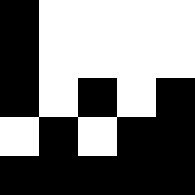[["black", "white", "white", "white", "white"], ["black", "white", "white", "white", "white"], ["black", "white", "black", "white", "black"], ["white", "black", "white", "black", "black"], ["black", "black", "black", "black", "black"]]